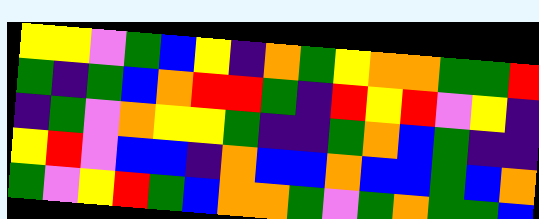[["yellow", "yellow", "violet", "green", "blue", "yellow", "indigo", "orange", "green", "yellow", "orange", "orange", "green", "green", "red"], ["green", "indigo", "green", "blue", "orange", "red", "red", "green", "indigo", "red", "yellow", "red", "violet", "yellow", "indigo"], ["indigo", "green", "violet", "orange", "yellow", "yellow", "green", "indigo", "indigo", "green", "orange", "blue", "green", "indigo", "indigo"], ["yellow", "red", "violet", "blue", "blue", "indigo", "orange", "blue", "blue", "orange", "blue", "blue", "green", "blue", "orange"], ["green", "violet", "yellow", "red", "green", "blue", "orange", "orange", "green", "violet", "green", "orange", "green", "green", "blue"]]